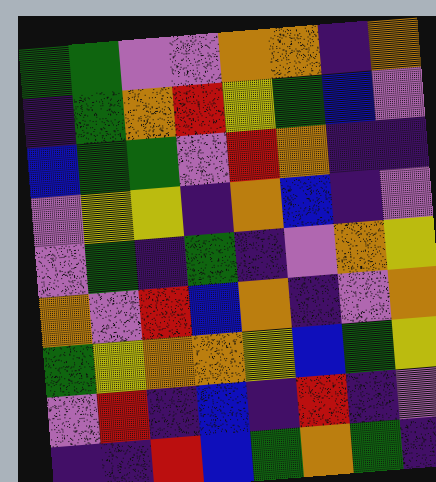[["green", "green", "violet", "violet", "orange", "orange", "indigo", "orange"], ["indigo", "green", "orange", "red", "yellow", "green", "blue", "violet"], ["blue", "green", "green", "violet", "red", "orange", "indigo", "indigo"], ["violet", "yellow", "yellow", "indigo", "orange", "blue", "indigo", "violet"], ["violet", "green", "indigo", "green", "indigo", "violet", "orange", "yellow"], ["orange", "violet", "red", "blue", "orange", "indigo", "violet", "orange"], ["green", "yellow", "orange", "orange", "yellow", "blue", "green", "yellow"], ["violet", "red", "indigo", "blue", "indigo", "red", "indigo", "violet"], ["indigo", "indigo", "red", "blue", "green", "orange", "green", "indigo"]]